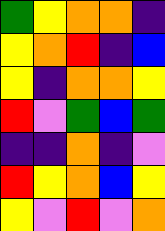[["green", "yellow", "orange", "orange", "indigo"], ["yellow", "orange", "red", "indigo", "blue"], ["yellow", "indigo", "orange", "orange", "yellow"], ["red", "violet", "green", "blue", "green"], ["indigo", "indigo", "orange", "indigo", "violet"], ["red", "yellow", "orange", "blue", "yellow"], ["yellow", "violet", "red", "violet", "orange"]]